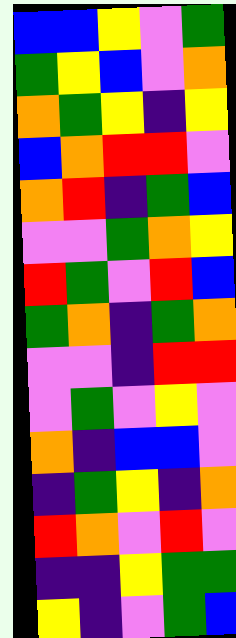[["blue", "blue", "yellow", "violet", "green"], ["green", "yellow", "blue", "violet", "orange"], ["orange", "green", "yellow", "indigo", "yellow"], ["blue", "orange", "red", "red", "violet"], ["orange", "red", "indigo", "green", "blue"], ["violet", "violet", "green", "orange", "yellow"], ["red", "green", "violet", "red", "blue"], ["green", "orange", "indigo", "green", "orange"], ["violet", "violet", "indigo", "red", "red"], ["violet", "green", "violet", "yellow", "violet"], ["orange", "indigo", "blue", "blue", "violet"], ["indigo", "green", "yellow", "indigo", "orange"], ["red", "orange", "violet", "red", "violet"], ["indigo", "indigo", "yellow", "green", "green"], ["yellow", "indigo", "violet", "green", "blue"]]